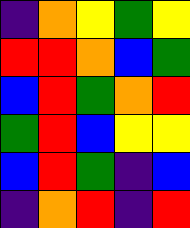[["indigo", "orange", "yellow", "green", "yellow"], ["red", "red", "orange", "blue", "green"], ["blue", "red", "green", "orange", "red"], ["green", "red", "blue", "yellow", "yellow"], ["blue", "red", "green", "indigo", "blue"], ["indigo", "orange", "red", "indigo", "red"]]